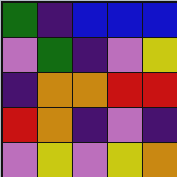[["green", "indigo", "blue", "blue", "blue"], ["violet", "green", "indigo", "violet", "yellow"], ["indigo", "orange", "orange", "red", "red"], ["red", "orange", "indigo", "violet", "indigo"], ["violet", "yellow", "violet", "yellow", "orange"]]